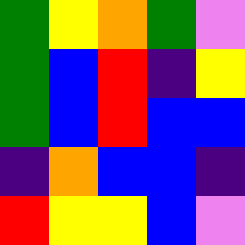[["green", "yellow", "orange", "green", "violet"], ["green", "blue", "red", "indigo", "yellow"], ["green", "blue", "red", "blue", "blue"], ["indigo", "orange", "blue", "blue", "indigo"], ["red", "yellow", "yellow", "blue", "violet"]]